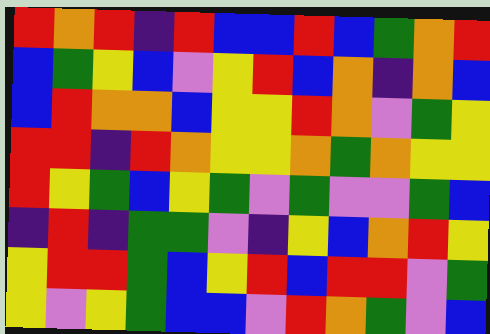[["red", "orange", "red", "indigo", "red", "blue", "blue", "red", "blue", "green", "orange", "red"], ["blue", "green", "yellow", "blue", "violet", "yellow", "red", "blue", "orange", "indigo", "orange", "blue"], ["blue", "red", "orange", "orange", "blue", "yellow", "yellow", "red", "orange", "violet", "green", "yellow"], ["red", "red", "indigo", "red", "orange", "yellow", "yellow", "orange", "green", "orange", "yellow", "yellow"], ["red", "yellow", "green", "blue", "yellow", "green", "violet", "green", "violet", "violet", "green", "blue"], ["indigo", "red", "indigo", "green", "green", "violet", "indigo", "yellow", "blue", "orange", "red", "yellow"], ["yellow", "red", "red", "green", "blue", "yellow", "red", "blue", "red", "red", "violet", "green"], ["yellow", "violet", "yellow", "green", "blue", "blue", "violet", "red", "orange", "green", "violet", "blue"]]